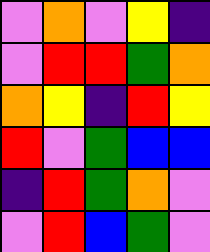[["violet", "orange", "violet", "yellow", "indigo"], ["violet", "red", "red", "green", "orange"], ["orange", "yellow", "indigo", "red", "yellow"], ["red", "violet", "green", "blue", "blue"], ["indigo", "red", "green", "orange", "violet"], ["violet", "red", "blue", "green", "violet"]]